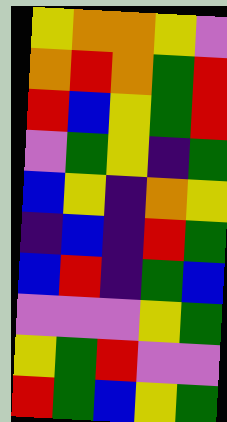[["yellow", "orange", "orange", "yellow", "violet"], ["orange", "red", "orange", "green", "red"], ["red", "blue", "yellow", "green", "red"], ["violet", "green", "yellow", "indigo", "green"], ["blue", "yellow", "indigo", "orange", "yellow"], ["indigo", "blue", "indigo", "red", "green"], ["blue", "red", "indigo", "green", "blue"], ["violet", "violet", "violet", "yellow", "green"], ["yellow", "green", "red", "violet", "violet"], ["red", "green", "blue", "yellow", "green"]]